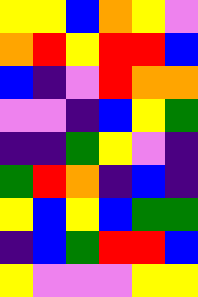[["yellow", "yellow", "blue", "orange", "yellow", "violet"], ["orange", "red", "yellow", "red", "red", "blue"], ["blue", "indigo", "violet", "red", "orange", "orange"], ["violet", "violet", "indigo", "blue", "yellow", "green"], ["indigo", "indigo", "green", "yellow", "violet", "indigo"], ["green", "red", "orange", "indigo", "blue", "indigo"], ["yellow", "blue", "yellow", "blue", "green", "green"], ["indigo", "blue", "green", "red", "red", "blue"], ["yellow", "violet", "violet", "violet", "yellow", "yellow"]]